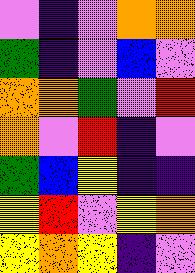[["violet", "indigo", "violet", "orange", "orange"], ["green", "indigo", "violet", "blue", "violet"], ["orange", "orange", "green", "violet", "red"], ["orange", "violet", "red", "indigo", "violet"], ["green", "blue", "yellow", "indigo", "indigo"], ["yellow", "red", "violet", "yellow", "orange"], ["yellow", "orange", "yellow", "indigo", "violet"]]